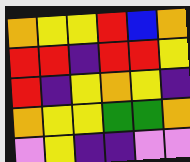[["orange", "yellow", "yellow", "red", "blue", "orange"], ["red", "red", "indigo", "red", "red", "yellow"], ["red", "indigo", "yellow", "orange", "yellow", "indigo"], ["orange", "yellow", "yellow", "green", "green", "orange"], ["violet", "yellow", "indigo", "indigo", "violet", "violet"]]